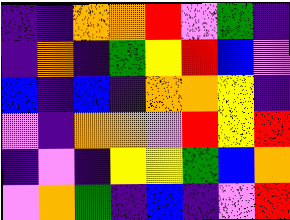[["indigo", "indigo", "orange", "orange", "red", "violet", "green", "indigo"], ["indigo", "orange", "indigo", "green", "yellow", "red", "blue", "violet"], ["blue", "indigo", "blue", "indigo", "orange", "orange", "yellow", "indigo"], ["violet", "indigo", "orange", "orange", "violet", "red", "yellow", "red"], ["indigo", "violet", "indigo", "yellow", "yellow", "green", "blue", "orange"], ["violet", "orange", "green", "indigo", "blue", "indigo", "violet", "red"]]